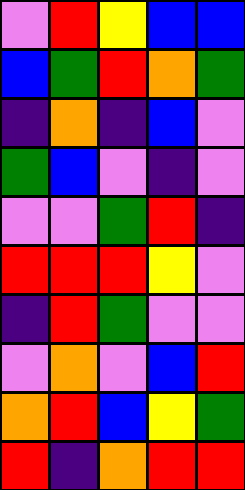[["violet", "red", "yellow", "blue", "blue"], ["blue", "green", "red", "orange", "green"], ["indigo", "orange", "indigo", "blue", "violet"], ["green", "blue", "violet", "indigo", "violet"], ["violet", "violet", "green", "red", "indigo"], ["red", "red", "red", "yellow", "violet"], ["indigo", "red", "green", "violet", "violet"], ["violet", "orange", "violet", "blue", "red"], ["orange", "red", "blue", "yellow", "green"], ["red", "indigo", "orange", "red", "red"]]